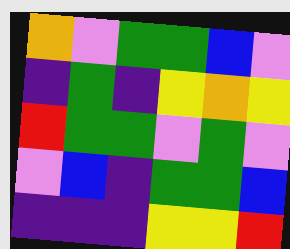[["orange", "violet", "green", "green", "blue", "violet"], ["indigo", "green", "indigo", "yellow", "orange", "yellow"], ["red", "green", "green", "violet", "green", "violet"], ["violet", "blue", "indigo", "green", "green", "blue"], ["indigo", "indigo", "indigo", "yellow", "yellow", "red"]]